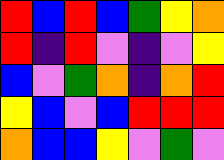[["red", "blue", "red", "blue", "green", "yellow", "orange"], ["red", "indigo", "red", "violet", "indigo", "violet", "yellow"], ["blue", "violet", "green", "orange", "indigo", "orange", "red"], ["yellow", "blue", "violet", "blue", "red", "red", "red"], ["orange", "blue", "blue", "yellow", "violet", "green", "violet"]]